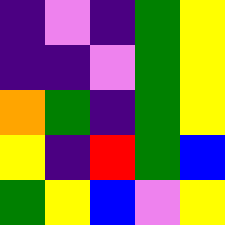[["indigo", "violet", "indigo", "green", "yellow"], ["indigo", "indigo", "violet", "green", "yellow"], ["orange", "green", "indigo", "green", "yellow"], ["yellow", "indigo", "red", "green", "blue"], ["green", "yellow", "blue", "violet", "yellow"]]